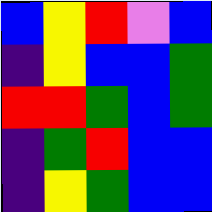[["blue", "yellow", "red", "violet", "blue"], ["indigo", "yellow", "blue", "blue", "green"], ["red", "red", "green", "blue", "green"], ["indigo", "green", "red", "blue", "blue"], ["indigo", "yellow", "green", "blue", "blue"]]